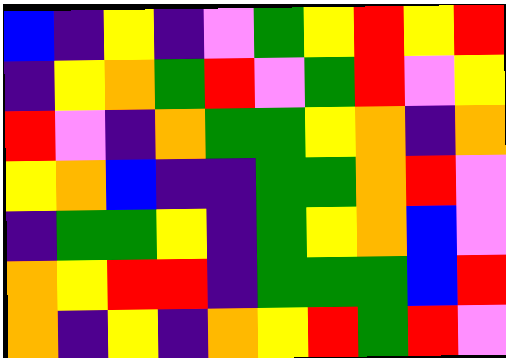[["blue", "indigo", "yellow", "indigo", "violet", "green", "yellow", "red", "yellow", "red"], ["indigo", "yellow", "orange", "green", "red", "violet", "green", "red", "violet", "yellow"], ["red", "violet", "indigo", "orange", "green", "green", "yellow", "orange", "indigo", "orange"], ["yellow", "orange", "blue", "indigo", "indigo", "green", "green", "orange", "red", "violet"], ["indigo", "green", "green", "yellow", "indigo", "green", "yellow", "orange", "blue", "violet"], ["orange", "yellow", "red", "red", "indigo", "green", "green", "green", "blue", "red"], ["orange", "indigo", "yellow", "indigo", "orange", "yellow", "red", "green", "red", "violet"]]